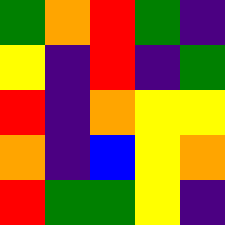[["green", "orange", "red", "green", "indigo"], ["yellow", "indigo", "red", "indigo", "green"], ["red", "indigo", "orange", "yellow", "yellow"], ["orange", "indigo", "blue", "yellow", "orange"], ["red", "green", "green", "yellow", "indigo"]]